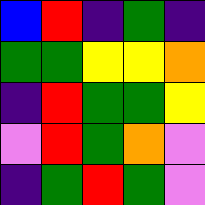[["blue", "red", "indigo", "green", "indigo"], ["green", "green", "yellow", "yellow", "orange"], ["indigo", "red", "green", "green", "yellow"], ["violet", "red", "green", "orange", "violet"], ["indigo", "green", "red", "green", "violet"]]